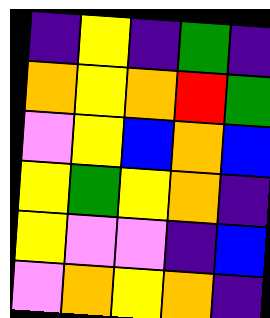[["indigo", "yellow", "indigo", "green", "indigo"], ["orange", "yellow", "orange", "red", "green"], ["violet", "yellow", "blue", "orange", "blue"], ["yellow", "green", "yellow", "orange", "indigo"], ["yellow", "violet", "violet", "indigo", "blue"], ["violet", "orange", "yellow", "orange", "indigo"]]